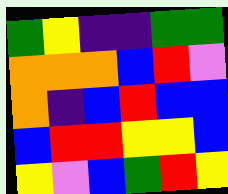[["green", "yellow", "indigo", "indigo", "green", "green"], ["orange", "orange", "orange", "blue", "red", "violet"], ["orange", "indigo", "blue", "red", "blue", "blue"], ["blue", "red", "red", "yellow", "yellow", "blue"], ["yellow", "violet", "blue", "green", "red", "yellow"]]